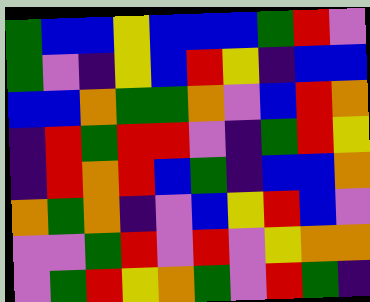[["green", "blue", "blue", "yellow", "blue", "blue", "blue", "green", "red", "violet"], ["green", "violet", "indigo", "yellow", "blue", "red", "yellow", "indigo", "blue", "blue"], ["blue", "blue", "orange", "green", "green", "orange", "violet", "blue", "red", "orange"], ["indigo", "red", "green", "red", "red", "violet", "indigo", "green", "red", "yellow"], ["indigo", "red", "orange", "red", "blue", "green", "indigo", "blue", "blue", "orange"], ["orange", "green", "orange", "indigo", "violet", "blue", "yellow", "red", "blue", "violet"], ["violet", "violet", "green", "red", "violet", "red", "violet", "yellow", "orange", "orange"], ["violet", "green", "red", "yellow", "orange", "green", "violet", "red", "green", "indigo"]]